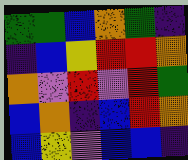[["green", "green", "blue", "orange", "green", "indigo"], ["indigo", "blue", "yellow", "red", "red", "orange"], ["orange", "violet", "red", "violet", "red", "green"], ["blue", "orange", "indigo", "blue", "red", "orange"], ["blue", "yellow", "violet", "blue", "blue", "indigo"]]